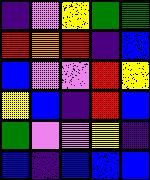[["indigo", "violet", "yellow", "green", "green"], ["red", "orange", "red", "indigo", "blue"], ["blue", "violet", "violet", "red", "yellow"], ["yellow", "blue", "indigo", "red", "blue"], ["green", "violet", "violet", "yellow", "indigo"], ["blue", "indigo", "blue", "blue", "blue"]]